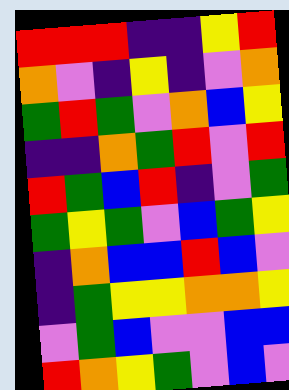[["red", "red", "red", "indigo", "indigo", "yellow", "red"], ["orange", "violet", "indigo", "yellow", "indigo", "violet", "orange"], ["green", "red", "green", "violet", "orange", "blue", "yellow"], ["indigo", "indigo", "orange", "green", "red", "violet", "red"], ["red", "green", "blue", "red", "indigo", "violet", "green"], ["green", "yellow", "green", "violet", "blue", "green", "yellow"], ["indigo", "orange", "blue", "blue", "red", "blue", "violet"], ["indigo", "green", "yellow", "yellow", "orange", "orange", "yellow"], ["violet", "green", "blue", "violet", "violet", "blue", "blue"], ["red", "orange", "yellow", "green", "violet", "blue", "violet"]]